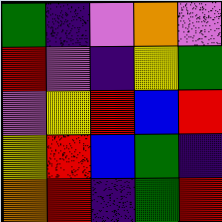[["green", "indigo", "violet", "orange", "violet"], ["red", "violet", "indigo", "yellow", "green"], ["violet", "yellow", "red", "blue", "red"], ["yellow", "red", "blue", "green", "indigo"], ["orange", "red", "indigo", "green", "red"]]